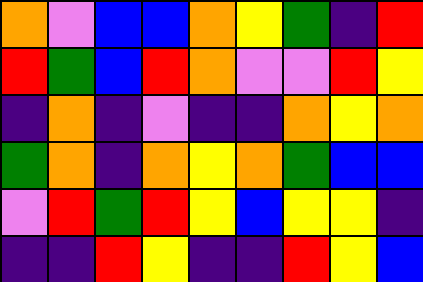[["orange", "violet", "blue", "blue", "orange", "yellow", "green", "indigo", "red"], ["red", "green", "blue", "red", "orange", "violet", "violet", "red", "yellow"], ["indigo", "orange", "indigo", "violet", "indigo", "indigo", "orange", "yellow", "orange"], ["green", "orange", "indigo", "orange", "yellow", "orange", "green", "blue", "blue"], ["violet", "red", "green", "red", "yellow", "blue", "yellow", "yellow", "indigo"], ["indigo", "indigo", "red", "yellow", "indigo", "indigo", "red", "yellow", "blue"]]